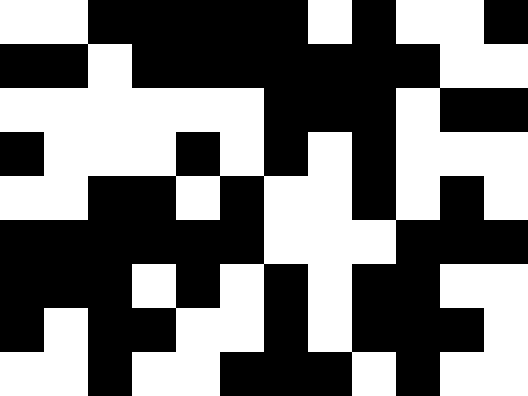[["white", "white", "black", "black", "black", "black", "black", "white", "black", "white", "white", "black"], ["black", "black", "white", "black", "black", "black", "black", "black", "black", "black", "white", "white"], ["white", "white", "white", "white", "white", "white", "black", "black", "black", "white", "black", "black"], ["black", "white", "white", "white", "black", "white", "black", "white", "black", "white", "white", "white"], ["white", "white", "black", "black", "white", "black", "white", "white", "black", "white", "black", "white"], ["black", "black", "black", "black", "black", "black", "white", "white", "white", "black", "black", "black"], ["black", "black", "black", "white", "black", "white", "black", "white", "black", "black", "white", "white"], ["black", "white", "black", "black", "white", "white", "black", "white", "black", "black", "black", "white"], ["white", "white", "black", "white", "white", "black", "black", "black", "white", "black", "white", "white"]]